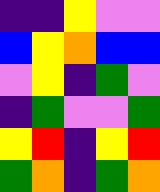[["indigo", "indigo", "yellow", "violet", "violet"], ["blue", "yellow", "orange", "blue", "blue"], ["violet", "yellow", "indigo", "green", "violet"], ["indigo", "green", "violet", "violet", "green"], ["yellow", "red", "indigo", "yellow", "red"], ["green", "orange", "indigo", "green", "orange"]]